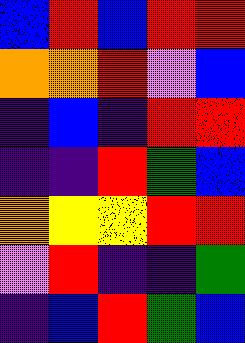[["blue", "red", "blue", "red", "red"], ["orange", "orange", "red", "violet", "blue"], ["indigo", "blue", "indigo", "red", "red"], ["indigo", "indigo", "red", "green", "blue"], ["orange", "yellow", "yellow", "red", "red"], ["violet", "red", "indigo", "indigo", "green"], ["indigo", "blue", "red", "green", "blue"]]